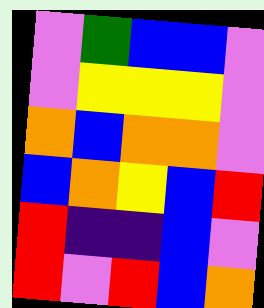[["violet", "green", "blue", "blue", "violet"], ["violet", "yellow", "yellow", "yellow", "violet"], ["orange", "blue", "orange", "orange", "violet"], ["blue", "orange", "yellow", "blue", "red"], ["red", "indigo", "indigo", "blue", "violet"], ["red", "violet", "red", "blue", "orange"]]